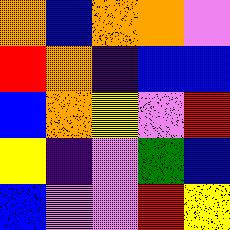[["orange", "blue", "orange", "orange", "violet"], ["red", "orange", "indigo", "blue", "blue"], ["blue", "orange", "yellow", "violet", "red"], ["yellow", "indigo", "violet", "green", "blue"], ["blue", "violet", "violet", "red", "yellow"]]